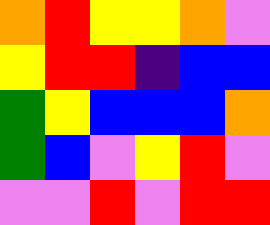[["orange", "red", "yellow", "yellow", "orange", "violet"], ["yellow", "red", "red", "indigo", "blue", "blue"], ["green", "yellow", "blue", "blue", "blue", "orange"], ["green", "blue", "violet", "yellow", "red", "violet"], ["violet", "violet", "red", "violet", "red", "red"]]